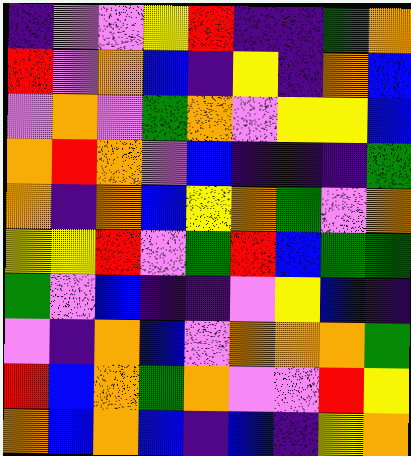[["indigo", "violet", "violet", "yellow", "red", "indigo", "indigo", "green", "orange"], ["red", "violet", "orange", "blue", "indigo", "yellow", "indigo", "orange", "blue"], ["violet", "orange", "violet", "green", "orange", "violet", "yellow", "yellow", "blue"], ["orange", "red", "orange", "violet", "blue", "indigo", "indigo", "indigo", "green"], ["orange", "indigo", "orange", "blue", "yellow", "orange", "green", "violet", "orange"], ["yellow", "yellow", "red", "violet", "green", "red", "blue", "green", "green"], ["green", "violet", "blue", "indigo", "indigo", "violet", "yellow", "blue", "indigo"], ["violet", "indigo", "orange", "blue", "violet", "orange", "orange", "orange", "green"], ["red", "blue", "orange", "green", "orange", "violet", "violet", "red", "yellow"], ["orange", "blue", "orange", "blue", "indigo", "blue", "indigo", "yellow", "orange"]]